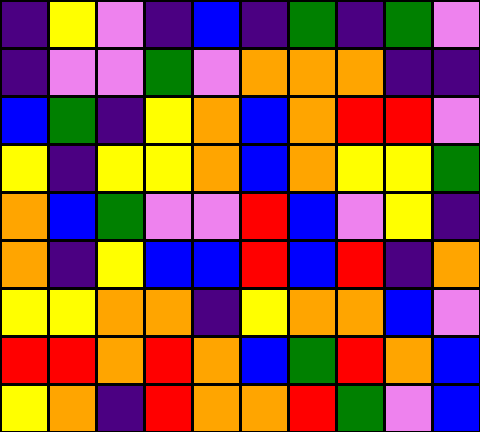[["indigo", "yellow", "violet", "indigo", "blue", "indigo", "green", "indigo", "green", "violet"], ["indigo", "violet", "violet", "green", "violet", "orange", "orange", "orange", "indigo", "indigo"], ["blue", "green", "indigo", "yellow", "orange", "blue", "orange", "red", "red", "violet"], ["yellow", "indigo", "yellow", "yellow", "orange", "blue", "orange", "yellow", "yellow", "green"], ["orange", "blue", "green", "violet", "violet", "red", "blue", "violet", "yellow", "indigo"], ["orange", "indigo", "yellow", "blue", "blue", "red", "blue", "red", "indigo", "orange"], ["yellow", "yellow", "orange", "orange", "indigo", "yellow", "orange", "orange", "blue", "violet"], ["red", "red", "orange", "red", "orange", "blue", "green", "red", "orange", "blue"], ["yellow", "orange", "indigo", "red", "orange", "orange", "red", "green", "violet", "blue"]]